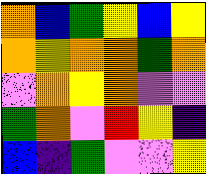[["orange", "blue", "green", "yellow", "blue", "yellow"], ["orange", "yellow", "orange", "orange", "green", "orange"], ["violet", "orange", "yellow", "orange", "violet", "violet"], ["green", "orange", "violet", "red", "yellow", "indigo"], ["blue", "indigo", "green", "violet", "violet", "yellow"]]